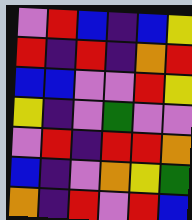[["violet", "red", "blue", "indigo", "blue", "yellow"], ["red", "indigo", "red", "indigo", "orange", "red"], ["blue", "blue", "violet", "violet", "red", "yellow"], ["yellow", "indigo", "violet", "green", "violet", "violet"], ["violet", "red", "indigo", "red", "red", "orange"], ["blue", "indigo", "violet", "orange", "yellow", "green"], ["orange", "indigo", "red", "violet", "red", "blue"]]